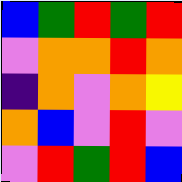[["blue", "green", "red", "green", "red"], ["violet", "orange", "orange", "red", "orange"], ["indigo", "orange", "violet", "orange", "yellow"], ["orange", "blue", "violet", "red", "violet"], ["violet", "red", "green", "red", "blue"]]